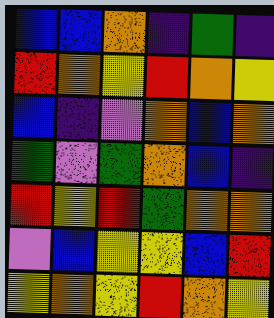[["blue", "blue", "orange", "indigo", "green", "indigo"], ["red", "orange", "yellow", "red", "orange", "yellow"], ["blue", "indigo", "violet", "orange", "blue", "orange"], ["green", "violet", "green", "orange", "blue", "indigo"], ["red", "yellow", "red", "green", "orange", "orange"], ["violet", "blue", "yellow", "yellow", "blue", "red"], ["yellow", "orange", "yellow", "red", "orange", "yellow"]]